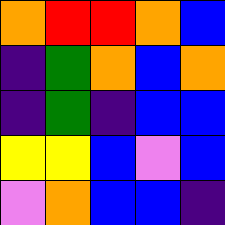[["orange", "red", "red", "orange", "blue"], ["indigo", "green", "orange", "blue", "orange"], ["indigo", "green", "indigo", "blue", "blue"], ["yellow", "yellow", "blue", "violet", "blue"], ["violet", "orange", "blue", "blue", "indigo"]]